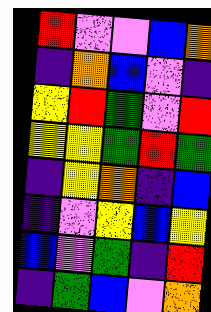[["red", "violet", "violet", "blue", "orange"], ["indigo", "orange", "blue", "violet", "indigo"], ["yellow", "red", "green", "violet", "red"], ["yellow", "yellow", "green", "red", "green"], ["indigo", "yellow", "orange", "indigo", "blue"], ["indigo", "violet", "yellow", "blue", "yellow"], ["blue", "violet", "green", "indigo", "red"], ["indigo", "green", "blue", "violet", "orange"]]